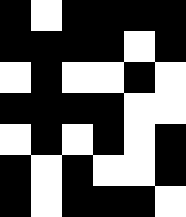[["black", "white", "black", "black", "black", "black"], ["black", "black", "black", "black", "white", "black"], ["white", "black", "white", "white", "black", "white"], ["black", "black", "black", "black", "white", "white"], ["white", "black", "white", "black", "white", "black"], ["black", "white", "black", "white", "white", "black"], ["black", "white", "black", "black", "black", "white"]]